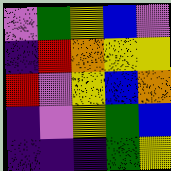[["violet", "green", "yellow", "blue", "violet"], ["indigo", "red", "orange", "yellow", "yellow"], ["red", "violet", "yellow", "blue", "orange"], ["indigo", "violet", "yellow", "green", "blue"], ["indigo", "indigo", "indigo", "green", "yellow"]]